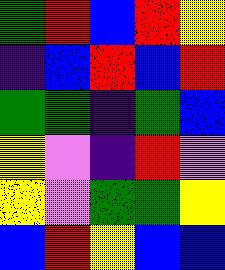[["green", "red", "blue", "red", "yellow"], ["indigo", "blue", "red", "blue", "red"], ["green", "green", "indigo", "green", "blue"], ["yellow", "violet", "indigo", "red", "violet"], ["yellow", "violet", "green", "green", "yellow"], ["blue", "red", "yellow", "blue", "blue"]]